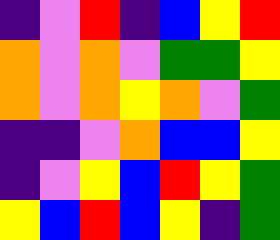[["indigo", "violet", "red", "indigo", "blue", "yellow", "red"], ["orange", "violet", "orange", "violet", "green", "green", "yellow"], ["orange", "violet", "orange", "yellow", "orange", "violet", "green"], ["indigo", "indigo", "violet", "orange", "blue", "blue", "yellow"], ["indigo", "violet", "yellow", "blue", "red", "yellow", "green"], ["yellow", "blue", "red", "blue", "yellow", "indigo", "green"]]